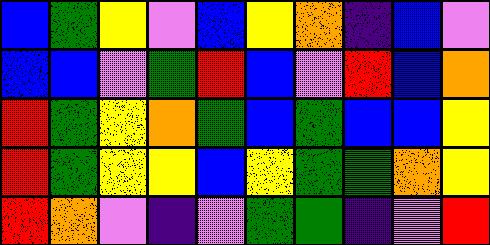[["blue", "green", "yellow", "violet", "blue", "yellow", "orange", "indigo", "blue", "violet"], ["blue", "blue", "violet", "green", "red", "blue", "violet", "red", "blue", "orange"], ["red", "green", "yellow", "orange", "green", "blue", "green", "blue", "blue", "yellow"], ["red", "green", "yellow", "yellow", "blue", "yellow", "green", "green", "orange", "yellow"], ["red", "orange", "violet", "indigo", "violet", "green", "green", "indigo", "violet", "red"]]